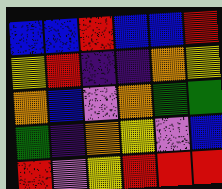[["blue", "blue", "red", "blue", "blue", "red"], ["yellow", "red", "indigo", "indigo", "orange", "yellow"], ["orange", "blue", "violet", "orange", "green", "green"], ["green", "indigo", "orange", "yellow", "violet", "blue"], ["red", "violet", "yellow", "red", "red", "red"]]